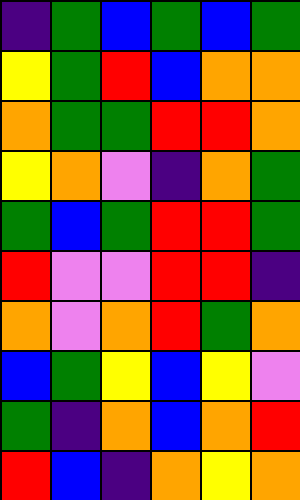[["indigo", "green", "blue", "green", "blue", "green"], ["yellow", "green", "red", "blue", "orange", "orange"], ["orange", "green", "green", "red", "red", "orange"], ["yellow", "orange", "violet", "indigo", "orange", "green"], ["green", "blue", "green", "red", "red", "green"], ["red", "violet", "violet", "red", "red", "indigo"], ["orange", "violet", "orange", "red", "green", "orange"], ["blue", "green", "yellow", "blue", "yellow", "violet"], ["green", "indigo", "orange", "blue", "orange", "red"], ["red", "blue", "indigo", "orange", "yellow", "orange"]]